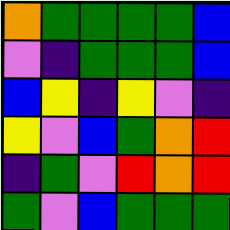[["orange", "green", "green", "green", "green", "blue"], ["violet", "indigo", "green", "green", "green", "blue"], ["blue", "yellow", "indigo", "yellow", "violet", "indigo"], ["yellow", "violet", "blue", "green", "orange", "red"], ["indigo", "green", "violet", "red", "orange", "red"], ["green", "violet", "blue", "green", "green", "green"]]